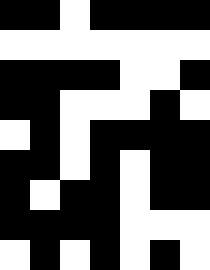[["black", "black", "white", "black", "black", "black", "black"], ["white", "white", "white", "white", "white", "white", "white"], ["black", "black", "black", "black", "white", "white", "black"], ["black", "black", "white", "white", "white", "black", "white"], ["white", "black", "white", "black", "black", "black", "black"], ["black", "black", "white", "black", "white", "black", "black"], ["black", "white", "black", "black", "white", "black", "black"], ["black", "black", "black", "black", "white", "white", "white"], ["white", "black", "white", "black", "white", "black", "white"]]